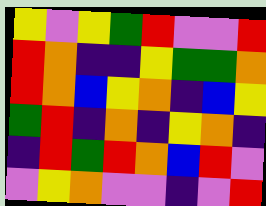[["yellow", "violet", "yellow", "green", "red", "violet", "violet", "red"], ["red", "orange", "indigo", "indigo", "yellow", "green", "green", "orange"], ["red", "orange", "blue", "yellow", "orange", "indigo", "blue", "yellow"], ["green", "red", "indigo", "orange", "indigo", "yellow", "orange", "indigo"], ["indigo", "red", "green", "red", "orange", "blue", "red", "violet"], ["violet", "yellow", "orange", "violet", "violet", "indigo", "violet", "red"]]